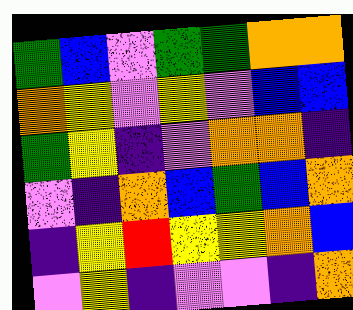[["green", "blue", "violet", "green", "green", "orange", "orange"], ["orange", "yellow", "violet", "yellow", "violet", "blue", "blue"], ["green", "yellow", "indigo", "violet", "orange", "orange", "indigo"], ["violet", "indigo", "orange", "blue", "green", "blue", "orange"], ["indigo", "yellow", "red", "yellow", "yellow", "orange", "blue"], ["violet", "yellow", "indigo", "violet", "violet", "indigo", "orange"]]